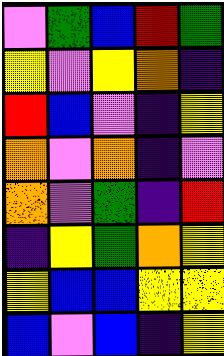[["violet", "green", "blue", "red", "green"], ["yellow", "violet", "yellow", "orange", "indigo"], ["red", "blue", "violet", "indigo", "yellow"], ["orange", "violet", "orange", "indigo", "violet"], ["orange", "violet", "green", "indigo", "red"], ["indigo", "yellow", "green", "orange", "yellow"], ["yellow", "blue", "blue", "yellow", "yellow"], ["blue", "violet", "blue", "indigo", "yellow"]]